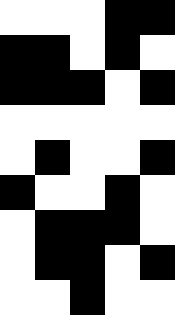[["white", "white", "white", "black", "black"], ["black", "black", "white", "black", "white"], ["black", "black", "black", "white", "black"], ["white", "white", "white", "white", "white"], ["white", "black", "white", "white", "black"], ["black", "white", "white", "black", "white"], ["white", "black", "black", "black", "white"], ["white", "black", "black", "white", "black"], ["white", "white", "black", "white", "white"]]